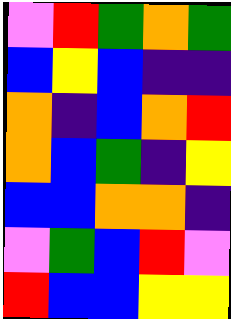[["violet", "red", "green", "orange", "green"], ["blue", "yellow", "blue", "indigo", "indigo"], ["orange", "indigo", "blue", "orange", "red"], ["orange", "blue", "green", "indigo", "yellow"], ["blue", "blue", "orange", "orange", "indigo"], ["violet", "green", "blue", "red", "violet"], ["red", "blue", "blue", "yellow", "yellow"]]